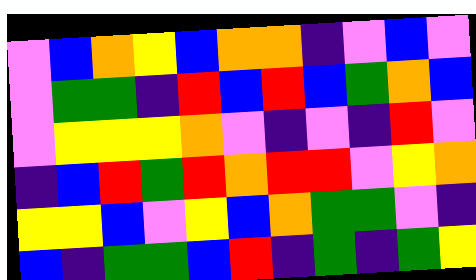[["violet", "blue", "orange", "yellow", "blue", "orange", "orange", "indigo", "violet", "blue", "violet"], ["violet", "green", "green", "indigo", "red", "blue", "red", "blue", "green", "orange", "blue"], ["violet", "yellow", "yellow", "yellow", "orange", "violet", "indigo", "violet", "indigo", "red", "violet"], ["indigo", "blue", "red", "green", "red", "orange", "red", "red", "violet", "yellow", "orange"], ["yellow", "yellow", "blue", "violet", "yellow", "blue", "orange", "green", "green", "violet", "indigo"], ["blue", "indigo", "green", "green", "blue", "red", "indigo", "green", "indigo", "green", "yellow"]]